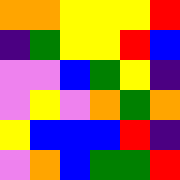[["orange", "orange", "yellow", "yellow", "yellow", "red"], ["indigo", "green", "yellow", "yellow", "red", "blue"], ["violet", "violet", "blue", "green", "yellow", "indigo"], ["violet", "yellow", "violet", "orange", "green", "orange"], ["yellow", "blue", "blue", "blue", "red", "indigo"], ["violet", "orange", "blue", "green", "green", "red"]]